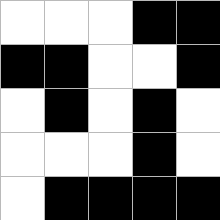[["white", "white", "white", "black", "black"], ["black", "black", "white", "white", "black"], ["white", "black", "white", "black", "white"], ["white", "white", "white", "black", "white"], ["white", "black", "black", "black", "black"]]